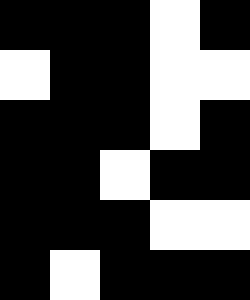[["black", "black", "black", "white", "black"], ["white", "black", "black", "white", "white"], ["black", "black", "black", "white", "black"], ["black", "black", "white", "black", "black"], ["black", "black", "black", "white", "white"], ["black", "white", "black", "black", "black"]]